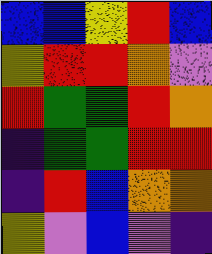[["blue", "blue", "yellow", "red", "blue"], ["yellow", "red", "red", "orange", "violet"], ["red", "green", "green", "red", "orange"], ["indigo", "green", "green", "red", "red"], ["indigo", "red", "blue", "orange", "orange"], ["yellow", "violet", "blue", "violet", "indigo"]]